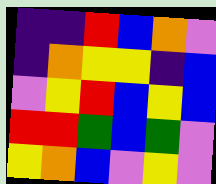[["indigo", "indigo", "red", "blue", "orange", "violet"], ["indigo", "orange", "yellow", "yellow", "indigo", "blue"], ["violet", "yellow", "red", "blue", "yellow", "blue"], ["red", "red", "green", "blue", "green", "violet"], ["yellow", "orange", "blue", "violet", "yellow", "violet"]]